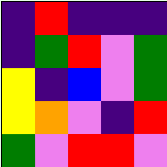[["indigo", "red", "indigo", "indigo", "indigo"], ["indigo", "green", "red", "violet", "green"], ["yellow", "indigo", "blue", "violet", "green"], ["yellow", "orange", "violet", "indigo", "red"], ["green", "violet", "red", "red", "violet"]]